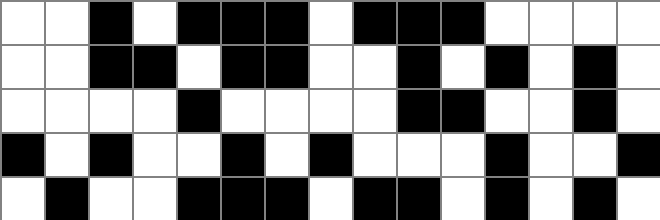[["white", "white", "black", "white", "black", "black", "black", "white", "black", "black", "black", "white", "white", "white", "white"], ["white", "white", "black", "black", "white", "black", "black", "white", "white", "black", "white", "black", "white", "black", "white"], ["white", "white", "white", "white", "black", "white", "white", "white", "white", "black", "black", "white", "white", "black", "white"], ["black", "white", "black", "white", "white", "black", "white", "black", "white", "white", "white", "black", "white", "white", "black"], ["white", "black", "white", "white", "black", "black", "black", "white", "black", "black", "white", "black", "white", "black", "white"]]